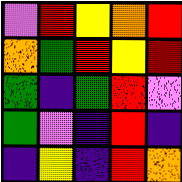[["violet", "red", "yellow", "orange", "red"], ["orange", "green", "red", "yellow", "red"], ["green", "indigo", "green", "red", "violet"], ["green", "violet", "indigo", "red", "indigo"], ["indigo", "yellow", "indigo", "red", "orange"]]